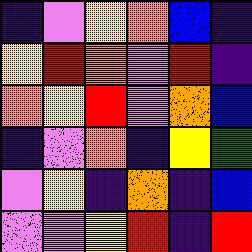[["indigo", "violet", "yellow", "orange", "blue", "indigo"], ["yellow", "red", "orange", "violet", "red", "indigo"], ["orange", "yellow", "red", "violet", "orange", "blue"], ["indigo", "violet", "orange", "indigo", "yellow", "green"], ["violet", "yellow", "indigo", "orange", "indigo", "blue"], ["violet", "violet", "yellow", "red", "indigo", "red"]]